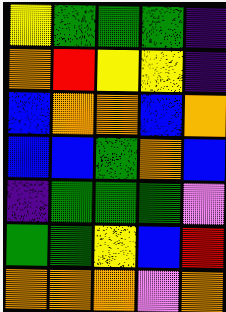[["yellow", "green", "green", "green", "indigo"], ["orange", "red", "yellow", "yellow", "indigo"], ["blue", "orange", "orange", "blue", "orange"], ["blue", "blue", "green", "orange", "blue"], ["indigo", "green", "green", "green", "violet"], ["green", "green", "yellow", "blue", "red"], ["orange", "orange", "orange", "violet", "orange"]]